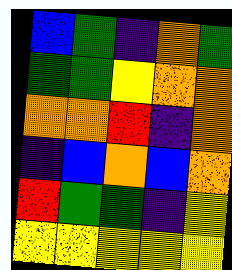[["blue", "green", "indigo", "orange", "green"], ["green", "green", "yellow", "orange", "orange"], ["orange", "orange", "red", "indigo", "orange"], ["indigo", "blue", "orange", "blue", "orange"], ["red", "green", "green", "indigo", "yellow"], ["yellow", "yellow", "yellow", "yellow", "yellow"]]